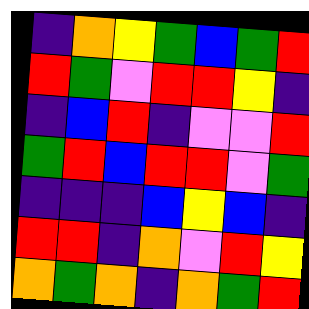[["indigo", "orange", "yellow", "green", "blue", "green", "red"], ["red", "green", "violet", "red", "red", "yellow", "indigo"], ["indigo", "blue", "red", "indigo", "violet", "violet", "red"], ["green", "red", "blue", "red", "red", "violet", "green"], ["indigo", "indigo", "indigo", "blue", "yellow", "blue", "indigo"], ["red", "red", "indigo", "orange", "violet", "red", "yellow"], ["orange", "green", "orange", "indigo", "orange", "green", "red"]]